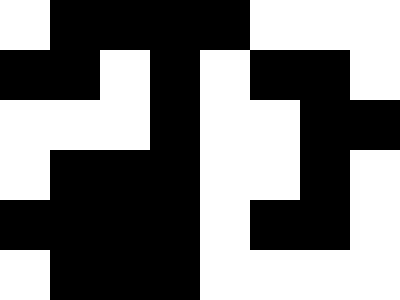[["white", "black", "black", "black", "black", "white", "white", "white"], ["black", "black", "white", "black", "white", "black", "black", "white"], ["white", "white", "white", "black", "white", "white", "black", "black"], ["white", "black", "black", "black", "white", "white", "black", "white"], ["black", "black", "black", "black", "white", "black", "black", "white"], ["white", "black", "black", "black", "white", "white", "white", "white"]]